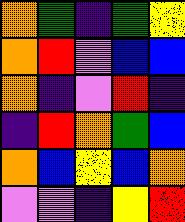[["orange", "green", "indigo", "green", "yellow"], ["orange", "red", "violet", "blue", "blue"], ["orange", "indigo", "violet", "red", "indigo"], ["indigo", "red", "orange", "green", "blue"], ["orange", "blue", "yellow", "blue", "orange"], ["violet", "violet", "indigo", "yellow", "red"]]